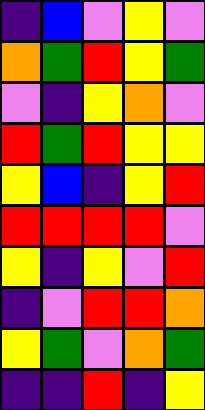[["indigo", "blue", "violet", "yellow", "violet"], ["orange", "green", "red", "yellow", "green"], ["violet", "indigo", "yellow", "orange", "violet"], ["red", "green", "red", "yellow", "yellow"], ["yellow", "blue", "indigo", "yellow", "red"], ["red", "red", "red", "red", "violet"], ["yellow", "indigo", "yellow", "violet", "red"], ["indigo", "violet", "red", "red", "orange"], ["yellow", "green", "violet", "orange", "green"], ["indigo", "indigo", "red", "indigo", "yellow"]]